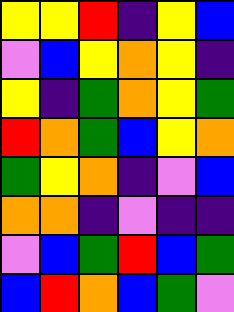[["yellow", "yellow", "red", "indigo", "yellow", "blue"], ["violet", "blue", "yellow", "orange", "yellow", "indigo"], ["yellow", "indigo", "green", "orange", "yellow", "green"], ["red", "orange", "green", "blue", "yellow", "orange"], ["green", "yellow", "orange", "indigo", "violet", "blue"], ["orange", "orange", "indigo", "violet", "indigo", "indigo"], ["violet", "blue", "green", "red", "blue", "green"], ["blue", "red", "orange", "blue", "green", "violet"]]